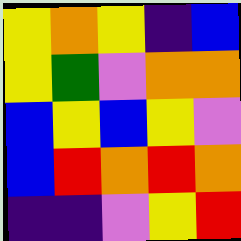[["yellow", "orange", "yellow", "indigo", "blue"], ["yellow", "green", "violet", "orange", "orange"], ["blue", "yellow", "blue", "yellow", "violet"], ["blue", "red", "orange", "red", "orange"], ["indigo", "indigo", "violet", "yellow", "red"]]